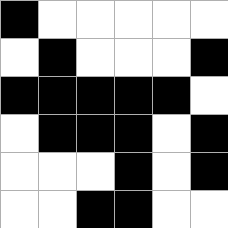[["black", "white", "white", "white", "white", "white"], ["white", "black", "white", "white", "white", "black"], ["black", "black", "black", "black", "black", "white"], ["white", "black", "black", "black", "white", "black"], ["white", "white", "white", "black", "white", "black"], ["white", "white", "black", "black", "white", "white"]]